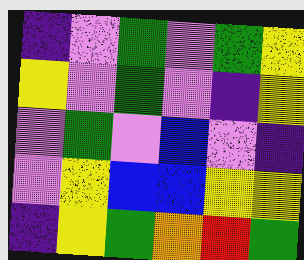[["indigo", "violet", "green", "violet", "green", "yellow"], ["yellow", "violet", "green", "violet", "indigo", "yellow"], ["violet", "green", "violet", "blue", "violet", "indigo"], ["violet", "yellow", "blue", "blue", "yellow", "yellow"], ["indigo", "yellow", "green", "orange", "red", "green"]]